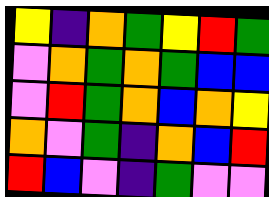[["yellow", "indigo", "orange", "green", "yellow", "red", "green"], ["violet", "orange", "green", "orange", "green", "blue", "blue"], ["violet", "red", "green", "orange", "blue", "orange", "yellow"], ["orange", "violet", "green", "indigo", "orange", "blue", "red"], ["red", "blue", "violet", "indigo", "green", "violet", "violet"]]